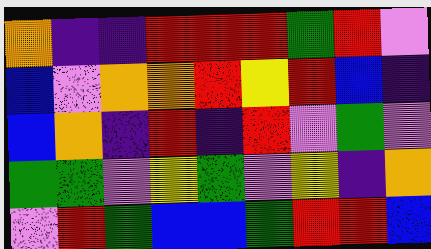[["orange", "indigo", "indigo", "red", "red", "red", "green", "red", "violet"], ["blue", "violet", "orange", "orange", "red", "yellow", "red", "blue", "indigo"], ["blue", "orange", "indigo", "red", "indigo", "red", "violet", "green", "violet"], ["green", "green", "violet", "yellow", "green", "violet", "yellow", "indigo", "orange"], ["violet", "red", "green", "blue", "blue", "green", "red", "red", "blue"]]